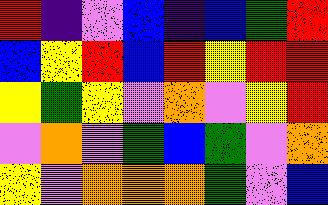[["red", "indigo", "violet", "blue", "indigo", "blue", "green", "red"], ["blue", "yellow", "red", "blue", "red", "yellow", "red", "red"], ["yellow", "green", "yellow", "violet", "orange", "violet", "yellow", "red"], ["violet", "orange", "violet", "green", "blue", "green", "violet", "orange"], ["yellow", "violet", "orange", "orange", "orange", "green", "violet", "blue"]]